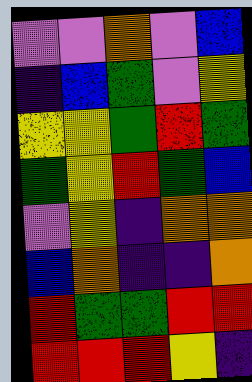[["violet", "violet", "orange", "violet", "blue"], ["indigo", "blue", "green", "violet", "yellow"], ["yellow", "yellow", "green", "red", "green"], ["green", "yellow", "red", "green", "blue"], ["violet", "yellow", "indigo", "orange", "orange"], ["blue", "orange", "indigo", "indigo", "orange"], ["red", "green", "green", "red", "red"], ["red", "red", "red", "yellow", "indigo"]]